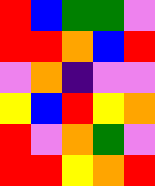[["red", "blue", "green", "green", "violet"], ["red", "red", "orange", "blue", "red"], ["violet", "orange", "indigo", "violet", "violet"], ["yellow", "blue", "red", "yellow", "orange"], ["red", "violet", "orange", "green", "violet"], ["red", "red", "yellow", "orange", "red"]]